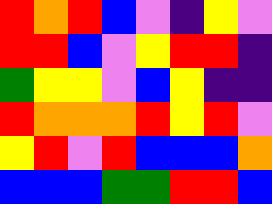[["red", "orange", "red", "blue", "violet", "indigo", "yellow", "violet"], ["red", "red", "blue", "violet", "yellow", "red", "red", "indigo"], ["green", "yellow", "yellow", "violet", "blue", "yellow", "indigo", "indigo"], ["red", "orange", "orange", "orange", "red", "yellow", "red", "violet"], ["yellow", "red", "violet", "red", "blue", "blue", "blue", "orange"], ["blue", "blue", "blue", "green", "green", "red", "red", "blue"]]